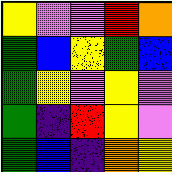[["yellow", "violet", "violet", "red", "orange"], ["green", "blue", "yellow", "green", "blue"], ["green", "yellow", "violet", "yellow", "violet"], ["green", "indigo", "red", "yellow", "violet"], ["green", "blue", "indigo", "orange", "yellow"]]